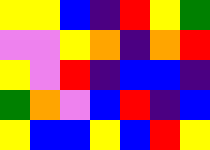[["yellow", "yellow", "blue", "indigo", "red", "yellow", "green"], ["violet", "violet", "yellow", "orange", "indigo", "orange", "red"], ["yellow", "violet", "red", "indigo", "blue", "blue", "indigo"], ["green", "orange", "violet", "blue", "red", "indigo", "blue"], ["yellow", "blue", "blue", "yellow", "blue", "red", "yellow"]]